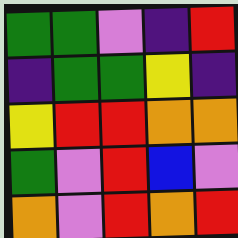[["green", "green", "violet", "indigo", "red"], ["indigo", "green", "green", "yellow", "indigo"], ["yellow", "red", "red", "orange", "orange"], ["green", "violet", "red", "blue", "violet"], ["orange", "violet", "red", "orange", "red"]]